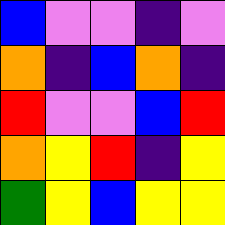[["blue", "violet", "violet", "indigo", "violet"], ["orange", "indigo", "blue", "orange", "indigo"], ["red", "violet", "violet", "blue", "red"], ["orange", "yellow", "red", "indigo", "yellow"], ["green", "yellow", "blue", "yellow", "yellow"]]